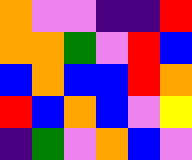[["orange", "violet", "violet", "indigo", "indigo", "red"], ["orange", "orange", "green", "violet", "red", "blue"], ["blue", "orange", "blue", "blue", "red", "orange"], ["red", "blue", "orange", "blue", "violet", "yellow"], ["indigo", "green", "violet", "orange", "blue", "violet"]]